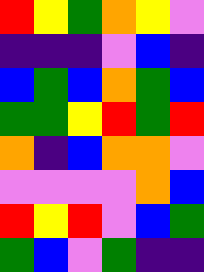[["red", "yellow", "green", "orange", "yellow", "violet"], ["indigo", "indigo", "indigo", "violet", "blue", "indigo"], ["blue", "green", "blue", "orange", "green", "blue"], ["green", "green", "yellow", "red", "green", "red"], ["orange", "indigo", "blue", "orange", "orange", "violet"], ["violet", "violet", "violet", "violet", "orange", "blue"], ["red", "yellow", "red", "violet", "blue", "green"], ["green", "blue", "violet", "green", "indigo", "indigo"]]